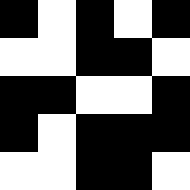[["black", "white", "black", "white", "black"], ["white", "white", "black", "black", "white"], ["black", "black", "white", "white", "black"], ["black", "white", "black", "black", "black"], ["white", "white", "black", "black", "white"]]